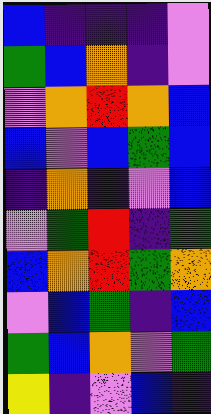[["blue", "indigo", "indigo", "indigo", "violet"], ["green", "blue", "orange", "indigo", "violet"], ["violet", "orange", "red", "orange", "blue"], ["blue", "violet", "blue", "green", "blue"], ["indigo", "orange", "indigo", "violet", "blue"], ["violet", "green", "red", "indigo", "green"], ["blue", "orange", "red", "green", "orange"], ["violet", "blue", "green", "indigo", "blue"], ["green", "blue", "orange", "violet", "green"], ["yellow", "indigo", "violet", "blue", "indigo"]]